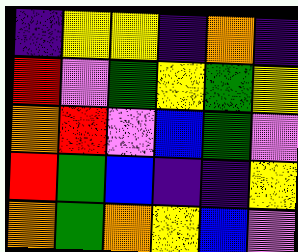[["indigo", "yellow", "yellow", "indigo", "orange", "indigo"], ["red", "violet", "green", "yellow", "green", "yellow"], ["orange", "red", "violet", "blue", "green", "violet"], ["red", "green", "blue", "indigo", "indigo", "yellow"], ["orange", "green", "orange", "yellow", "blue", "violet"]]